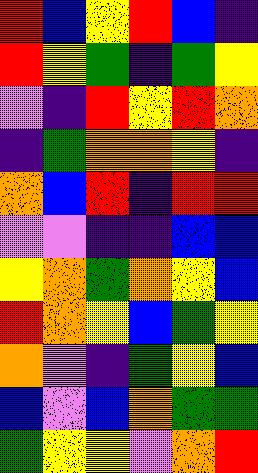[["red", "blue", "yellow", "red", "blue", "indigo"], ["red", "yellow", "green", "indigo", "green", "yellow"], ["violet", "indigo", "red", "yellow", "red", "orange"], ["indigo", "green", "orange", "orange", "yellow", "indigo"], ["orange", "blue", "red", "indigo", "red", "red"], ["violet", "violet", "indigo", "indigo", "blue", "blue"], ["yellow", "orange", "green", "orange", "yellow", "blue"], ["red", "orange", "yellow", "blue", "green", "yellow"], ["orange", "violet", "indigo", "green", "yellow", "blue"], ["blue", "violet", "blue", "orange", "green", "green"], ["green", "yellow", "yellow", "violet", "orange", "red"]]